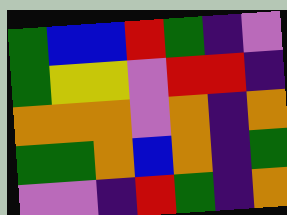[["green", "blue", "blue", "red", "green", "indigo", "violet"], ["green", "yellow", "yellow", "violet", "red", "red", "indigo"], ["orange", "orange", "orange", "violet", "orange", "indigo", "orange"], ["green", "green", "orange", "blue", "orange", "indigo", "green"], ["violet", "violet", "indigo", "red", "green", "indigo", "orange"]]